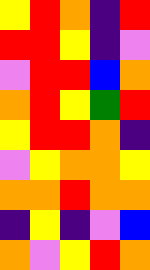[["yellow", "red", "orange", "indigo", "red"], ["red", "red", "yellow", "indigo", "violet"], ["violet", "red", "red", "blue", "orange"], ["orange", "red", "yellow", "green", "red"], ["yellow", "red", "red", "orange", "indigo"], ["violet", "yellow", "orange", "orange", "yellow"], ["orange", "orange", "red", "orange", "orange"], ["indigo", "yellow", "indigo", "violet", "blue"], ["orange", "violet", "yellow", "red", "orange"]]